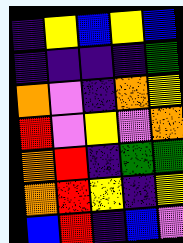[["indigo", "yellow", "blue", "yellow", "blue"], ["indigo", "indigo", "indigo", "indigo", "green"], ["orange", "violet", "indigo", "orange", "yellow"], ["red", "violet", "yellow", "violet", "orange"], ["orange", "red", "indigo", "green", "green"], ["orange", "red", "yellow", "indigo", "yellow"], ["blue", "red", "indigo", "blue", "violet"]]